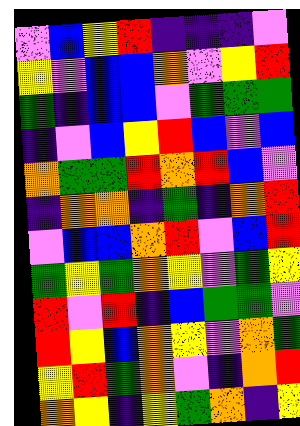[["violet", "blue", "yellow", "red", "indigo", "indigo", "indigo", "violet"], ["yellow", "violet", "blue", "blue", "orange", "violet", "yellow", "red"], ["green", "indigo", "blue", "blue", "violet", "green", "green", "green"], ["indigo", "violet", "blue", "yellow", "red", "blue", "violet", "blue"], ["orange", "green", "green", "red", "orange", "red", "blue", "violet"], ["indigo", "orange", "orange", "indigo", "green", "indigo", "orange", "red"], ["violet", "blue", "blue", "orange", "red", "violet", "blue", "red"], ["green", "yellow", "green", "orange", "yellow", "violet", "green", "yellow"], ["red", "violet", "red", "indigo", "blue", "green", "green", "violet"], ["red", "yellow", "blue", "orange", "yellow", "violet", "orange", "green"], ["yellow", "red", "green", "orange", "violet", "indigo", "orange", "red"], ["orange", "yellow", "indigo", "yellow", "green", "orange", "indigo", "yellow"]]